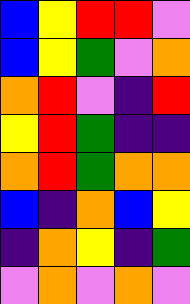[["blue", "yellow", "red", "red", "violet"], ["blue", "yellow", "green", "violet", "orange"], ["orange", "red", "violet", "indigo", "red"], ["yellow", "red", "green", "indigo", "indigo"], ["orange", "red", "green", "orange", "orange"], ["blue", "indigo", "orange", "blue", "yellow"], ["indigo", "orange", "yellow", "indigo", "green"], ["violet", "orange", "violet", "orange", "violet"]]